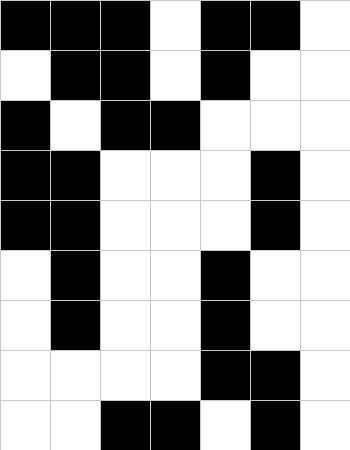[["black", "black", "black", "white", "black", "black", "white"], ["white", "black", "black", "white", "black", "white", "white"], ["black", "white", "black", "black", "white", "white", "white"], ["black", "black", "white", "white", "white", "black", "white"], ["black", "black", "white", "white", "white", "black", "white"], ["white", "black", "white", "white", "black", "white", "white"], ["white", "black", "white", "white", "black", "white", "white"], ["white", "white", "white", "white", "black", "black", "white"], ["white", "white", "black", "black", "white", "black", "white"]]